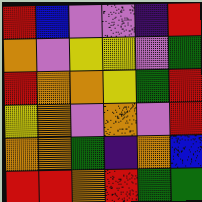[["red", "blue", "violet", "violet", "indigo", "red"], ["orange", "violet", "yellow", "yellow", "violet", "green"], ["red", "orange", "orange", "yellow", "green", "red"], ["yellow", "orange", "violet", "orange", "violet", "red"], ["orange", "orange", "green", "indigo", "orange", "blue"], ["red", "red", "orange", "red", "green", "green"]]